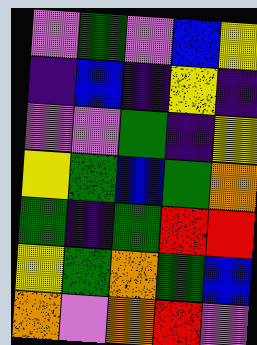[["violet", "green", "violet", "blue", "yellow"], ["indigo", "blue", "indigo", "yellow", "indigo"], ["violet", "violet", "green", "indigo", "yellow"], ["yellow", "green", "blue", "green", "orange"], ["green", "indigo", "green", "red", "red"], ["yellow", "green", "orange", "green", "blue"], ["orange", "violet", "orange", "red", "violet"]]